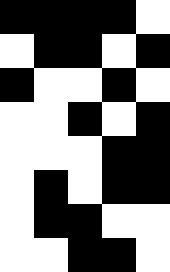[["black", "black", "black", "black", "white"], ["white", "black", "black", "white", "black"], ["black", "white", "white", "black", "white"], ["white", "white", "black", "white", "black"], ["white", "white", "white", "black", "black"], ["white", "black", "white", "black", "black"], ["white", "black", "black", "white", "white"], ["white", "white", "black", "black", "white"]]